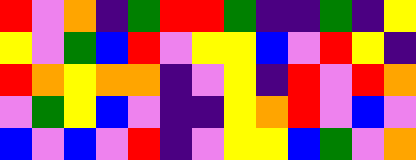[["red", "violet", "orange", "indigo", "green", "red", "red", "green", "indigo", "indigo", "green", "indigo", "yellow"], ["yellow", "violet", "green", "blue", "red", "violet", "yellow", "yellow", "blue", "violet", "red", "yellow", "indigo"], ["red", "orange", "yellow", "orange", "orange", "indigo", "violet", "yellow", "indigo", "red", "violet", "red", "orange"], ["violet", "green", "yellow", "blue", "violet", "indigo", "indigo", "yellow", "orange", "red", "violet", "blue", "violet"], ["blue", "violet", "blue", "violet", "red", "indigo", "violet", "yellow", "yellow", "blue", "green", "violet", "orange"]]